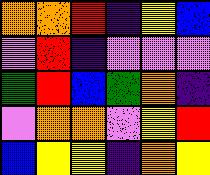[["orange", "orange", "red", "indigo", "yellow", "blue"], ["violet", "red", "indigo", "violet", "violet", "violet"], ["green", "red", "blue", "green", "orange", "indigo"], ["violet", "orange", "orange", "violet", "yellow", "red"], ["blue", "yellow", "yellow", "indigo", "orange", "yellow"]]